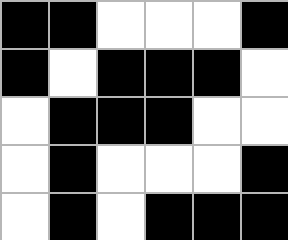[["black", "black", "white", "white", "white", "black"], ["black", "white", "black", "black", "black", "white"], ["white", "black", "black", "black", "white", "white"], ["white", "black", "white", "white", "white", "black"], ["white", "black", "white", "black", "black", "black"]]